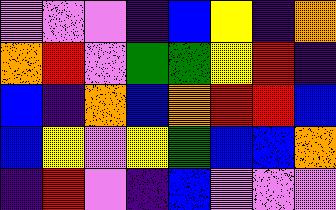[["violet", "violet", "violet", "indigo", "blue", "yellow", "indigo", "orange"], ["orange", "red", "violet", "green", "green", "yellow", "red", "indigo"], ["blue", "indigo", "orange", "blue", "orange", "red", "red", "blue"], ["blue", "yellow", "violet", "yellow", "green", "blue", "blue", "orange"], ["indigo", "red", "violet", "indigo", "blue", "violet", "violet", "violet"]]